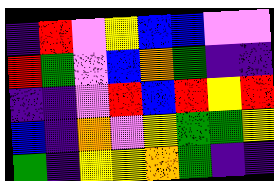[["indigo", "red", "violet", "yellow", "blue", "blue", "violet", "violet"], ["red", "green", "violet", "blue", "orange", "green", "indigo", "indigo"], ["indigo", "indigo", "violet", "red", "blue", "red", "yellow", "red"], ["blue", "indigo", "orange", "violet", "yellow", "green", "green", "yellow"], ["green", "indigo", "yellow", "yellow", "orange", "green", "indigo", "indigo"]]